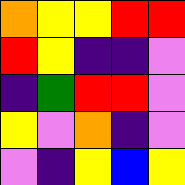[["orange", "yellow", "yellow", "red", "red"], ["red", "yellow", "indigo", "indigo", "violet"], ["indigo", "green", "red", "red", "violet"], ["yellow", "violet", "orange", "indigo", "violet"], ["violet", "indigo", "yellow", "blue", "yellow"]]